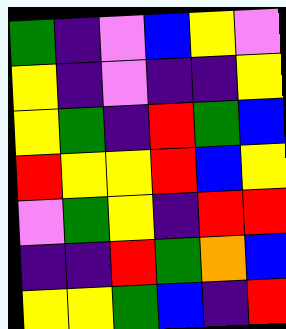[["green", "indigo", "violet", "blue", "yellow", "violet"], ["yellow", "indigo", "violet", "indigo", "indigo", "yellow"], ["yellow", "green", "indigo", "red", "green", "blue"], ["red", "yellow", "yellow", "red", "blue", "yellow"], ["violet", "green", "yellow", "indigo", "red", "red"], ["indigo", "indigo", "red", "green", "orange", "blue"], ["yellow", "yellow", "green", "blue", "indigo", "red"]]